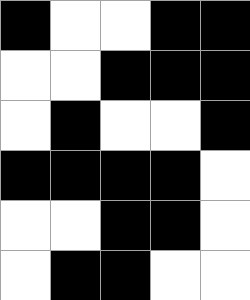[["black", "white", "white", "black", "black"], ["white", "white", "black", "black", "black"], ["white", "black", "white", "white", "black"], ["black", "black", "black", "black", "white"], ["white", "white", "black", "black", "white"], ["white", "black", "black", "white", "white"]]